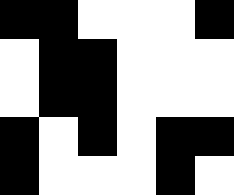[["black", "black", "white", "white", "white", "black"], ["white", "black", "black", "white", "white", "white"], ["white", "black", "black", "white", "white", "white"], ["black", "white", "black", "white", "black", "black"], ["black", "white", "white", "white", "black", "white"]]